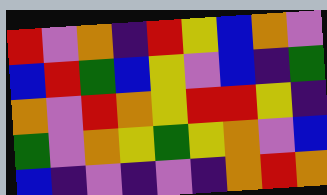[["red", "violet", "orange", "indigo", "red", "yellow", "blue", "orange", "violet"], ["blue", "red", "green", "blue", "yellow", "violet", "blue", "indigo", "green"], ["orange", "violet", "red", "orange", "yellow", "red", "red", "yellow", "indigo"], ["green", "violet", "orange", "yellow", "green", "yellow", "orange", "violet", "blue"], ["blue", "indigo", "violet", "indigo", "violet", "indigo", "orange", "red", "orange"]]